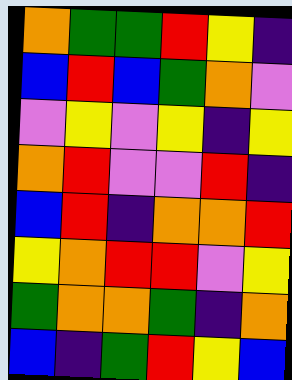[["orange", "green", "green", "red", "yellow", "indigo"], ["blue", "red", "blue", "green", "orange", "violet"], ["violet", "yellow", "violet", "yellow", "indigo", "yellow"], ["orange", "red", "violet", "violet", "red", "indigo"], ["blue", "red", "indigo", "orange", "orange", "red"], ["yellow", "orange", "red", "red", "violet", "yellow"], ["green", "orange", "orange", "green", "indigo", "orange"], ["blue", "indigo", "green", "red", "yellow", "blue"]]